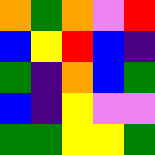[["orange", "green", "orange", "violet", "red"], ["blue", "yellow", "red", "blue", "indigo"], ["green", "indigo", "orange", "blue", "green"], ["blue", "indigo", "yellow", "violet", "violet"], ["green", "green", "yellow", "yellow", "green"]]